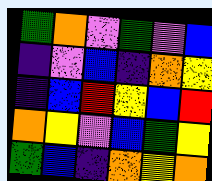[["green", "orange", "violet", "green", "violet", "blue"], ["indigo", "violet", "blue", "indigo", "orange", "yellow"], ["indigo", "blue", "red", "yellow", "blue", "red"], ["orange", "yellow", "violet", "blue", "green", "yellow"], ["green", "blue", "indigo", "orange", "yellow", "orange"]]